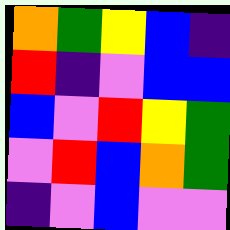[["orange", "green", "yellow", "blue", "indigo"], ["red", "indigo", "violet", "blue", "blue"], ["blue", "violet", "red", "yellow", "green"], ["violet", "red", "blue", "orange", "green"], ["indigo", "violet", "blue", "violet", "violet"]]